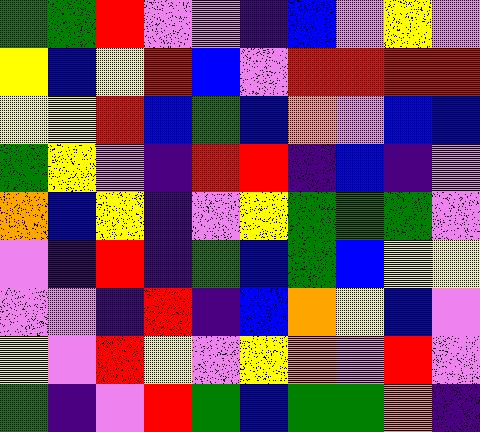[["green", "green", "red", "violet", "violet", "indigo", "blue", "violet", "yellow", "violet"], ["yellow", "blue", "yellow", "red", "blue", "violet", "red", "red", "red", "red"], ["yellow", "yellow", "red", "blue", "green", "blue", "orange", "violet", "blue", "blue"], ["green", "yellow", "violet", "indigo", "red", "red", "indigo", "blue", "indigo", "violet"], ["orange", "blue", "yellow", "indigo", "violet", "yellow", "green", "green", "green", "violet"], ["violet", "indigo", "red", "indigo", "green", "blue", "green", "blue", "yellow", "yellow"], ["violet", "violet", "indigo", "red", "indigo", "blue", "orange", "yellow", "blue", "violet"], ["yellow", "violet", "red", "yellow", "violet", "yellow", "orange", "violet", "red", "violet"], ["green", "indigo", "violet", "red", "green", "blue", "green", "green", "orange", "indigo"]]